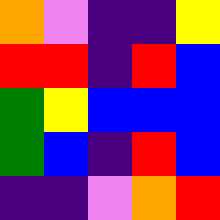[["orange", "violet", "indigo", "indigo", "yellow"], ["red", "red", "indigo", "red", "blue"], ["green", "yellow", "blue", "blue", "blue"], ["green", "blue", "indigo", "red", "blue"], ["indigo", "indigo", "violet", "orange", "red"]]